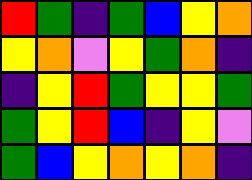[["red", "green", "indigo", "green", "blue", "yellow", "orange"], ["yellow", "orange", "violet", "yellow", "green", "orange", "indigo"], ["indigo", "yellow", "red", "green", "yellow", "yellow", "green"], ["green", "yellow", "red", "blue", "indigo", "yellow", "violet"], ["green", "blue", "yellow", "orange", "yellow", "orange", "indigo"]]